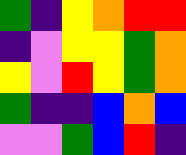[["green", "indigo", "yellow", "orange", "red", "red"], ["indigo", "violet", "yellow", "yellow", "green", "orange"], ["yellow", "violet", "red", "yellow", "green", "orange"], ["green", "indigo", "indigo", "blue", "orange", "blue"], ["violet", "violet", "green", "blue", "red", "indigo"]]